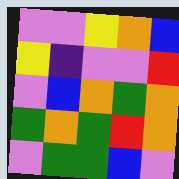[["violet", "violet", "yellow", "orange", "blue"], ["yellow", "indigo", "violet", "violet", "red"], ["violet", "blue", "orange", "green", "orange"], ["green", "orange", "green", "red", "orange"], ["violet", "green", "green", "blue", "violet"]]